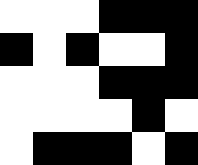[["white", "white", "white", "black", "black", "black"], ["black", "white", "black", "white", "white", "black"], ["white", "white", "white", "black", "black", "black"], ["white", "white", "white", "white", "black", "white"], ["white", "black", "black", "black", "white", "black"]]